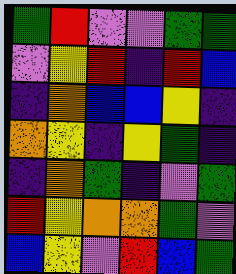[["green", "red", "violet", "violet", "green", "green"], ["violet", "yellow", "red", "indigo", "red", "blue"], ["indigo", "orange", "blue", "blue", "yellow", "indigo"], ["orange", "yellow", "indigo", "yellow", "green", "indigo"], ["indigo", "orange", "green", "indigo", "violet", "green"], ["red", "yellow", "orange", "orange", "green", "violet"], ["blue", "yellow", "violet", "red", "blue", "green"]]